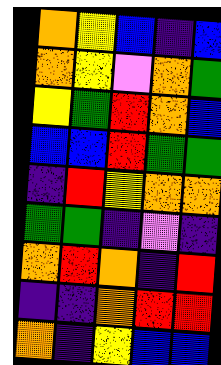[["orange", "yellow", "blue", "indigo", "blue"], ["orange", "yellow", "violet", "orange", "green"], ["yellow", "green", "red", "orange", "blue"], ["blue", "blue", "red", "green", "green"], ["indigo", "red", "yellow", "orange", "orange"], ["green", "green", "indigo", "violet", "indigo"], ["orange", "red", "orange", "indigo", "red"], ["indigo", "indigo", "orange", "red", "red"], ["orange", "indigo", "yellow", "blue", "blue"]]